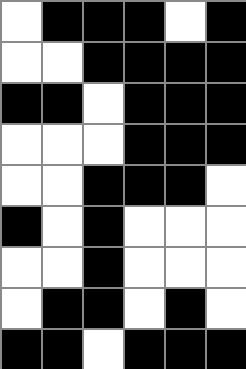[["white", "black", "black", "black", "white", "black"], ["white", "white", "black", "black", "black", "black"], ["black", "black", "white", "black", "black", "black"], ["white", "white", "white", "black", "black", "black"], ["white", "white", "black", "black", "black", "white"], ["black", "white", "black", "white", "white", "white"], ["white", "white", "black", "white", "white", "white"], ["white", "black", "black", "white", "black", "white"], ["black", "black", "white", "black", "black", "black"]]